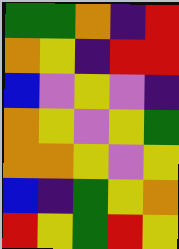[["green", "green", "orange", "indigo", "red"], ["orange", "yellow", "indigo", "red", "red"], ["blue", "violet", "yellow", "violet", "indigo"], ["orange", "yellow", "violet", "yellow", "green"], ["orange", "orange", "yellow", "violet", "yellow"], ["blue", "indigo", "green", "yellow", "orange"], ["red", "yellow", "green", "red", "yellow"]]